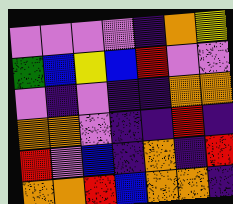[["violet", "violet", "violet", "violet", "indigo", "orange", "yellow"], ["green", "blue", "yellow", "blue", "red", "violet", "violet"], ["violet", "indigo", "violet", "indigo", "indigo", "orange", "orange"], ["orange", "orange", "violet", "indigo", "indigo", "red", "indigo"], ["red", "violet", "blue", "indigo", "orange", "indigo", "red"], ["orange", "orange", "red", "blue", "orange", "orange", "indigo"]]